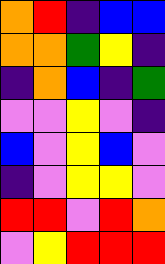[["orange", "red", "indigo", "blue", "blue"], ["orange", "orange", "green", "yellow", "indigo"], ["indigo", "orange", "blue", "indigo", "green"], ["violet", "violet", "yellow", "violet", "indigo"], ["blue", "violet", "yellow", "blue", "violet"], ["indigo", "violet", "yellow", "yellow", "violet"], ["red", "red", "violet", "red", "orange"], ["violet", "yellow", "red", "red", "red"]]